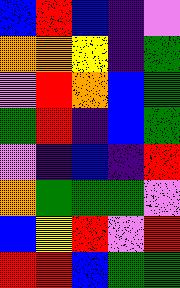[["blue", "red", "blue", "indigo", "violet"], ["orange", "orange", "yellow", "indigo", "green"], ["violet", "red", "orange", "blue", "green"], ["green", "red", "indigo", "blue", "green"], ["violet", "indigo", "blue", "indigo", "red"], ["orange", "green", "green", "green", "violet"], ["blue", "yellow", "red", "violet", "red"], ["red", "red", "blue", "green", "green"]]